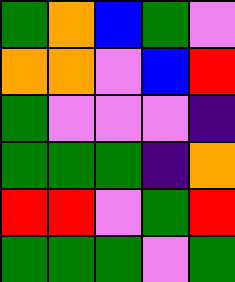[["green", "orange", "blue", "green", "violet"], ["orange", "orange", "violet", "blue", "red"], ["green", "violet", "violet", "violet", "indigo"], ["green", "green", "green", "indigo", "orange"], ["red", "red", "violet", "green", "red"], ["green", "green", "green", "violet", "green"]]